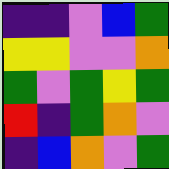[["indigo", "indigo", "violet", "blue", "green"], ["yellow", "yellow", "violet", "violet", "orange"], ["green", "violet", "green", "yellow", "green"], ["red", "indigo", "green", "orange", "violet"], ["indigo", "blue", "orange", "violet", "green"]]